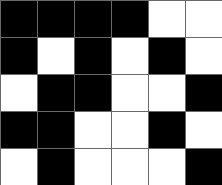[["black", "black", "black", "black", "white", "white"], ["black", "white", "black", "white", "black", "white"], ["white", "black", "black", "white", "white", "black"], ["black", "black", "white", "white", "black", "white"], ["white", "black", "white", "white", "white", "black"]]